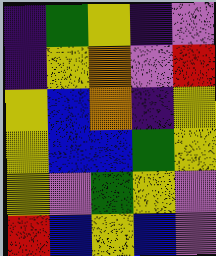[["indigo", "green", "yellow", "indigo", "violet"], ["indigo", "yellow", "orange", "violet", "red"], ["yellow", "blue", "orange", "indigo", "yellow"], ["yellow", "blue", "blue", "green", "yellow"], ["yellow", "violet", "green", "yellow", "violet"], ["red", "blue", "yellow", "blue", "violet"]]